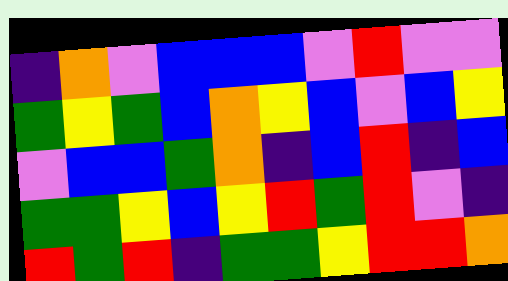[["indigo", "orange", "violet", "blue", "blue", "blue", "violet", "red", "violet", "violet"], ["green", "yellow", "green", "blue", "orange", "yellow", "blue", "violet", "blue", "yellow"], ["violet", "blue", "blue", "green", "orange", "indigo", "blue", "red", "indigo", "blue"], ["green", "green", "yellow", "blue", "yellow", "red", "green", "red", "violet", "indigo"], ["red", "green", "red", "indigo", "green", "green", "yellow", "red", "red", "orange"]]